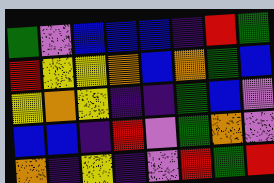[["green", "violet", "blue", "blue", "blue", "indigo", "red", "green"], ["red", "yellow", "yellow", "orange", "blue", "orange", "green", "blue"], ["yellow", "orange", "yellow", "indigo", "indigo", "green", "blue", "violet"], ["blue", "blue", "indigo", "red", "violet", "green", "orange", "violet"], ["orange", "indigo", "yellow", "indigo", "violet", "red", "green", "red"]]